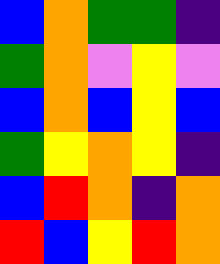[["blue", "orange", "green", "green", "indigo"], ["green", "orange", "violet", "yellow", "violet"], ["blue", "orange", "blue", "yellow", "blue"], ["green", "yellow", "orange", "yellow", "indigo"], ["blue", "red", "orange", "indigo", "orange"], ["red", "blue", "yellow", "red", "orange"]]